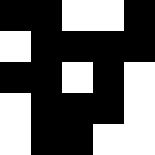[["black", "black", "white", "white", "black"], ["white", "black", "black", "black", "black"], ["black", "black", "white", "black", "white"], ["white", "black", "black", "black", "white"], ["white", "black", "black", "white", "white"]]